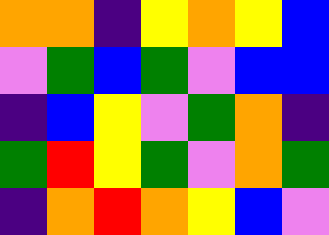[["orange", "orange", "indigo", "yellow", "orange", "yellow", "blue"], ["violet", "green", "blue", "green", "violet", "blue", "blue"], ["indigo", "blue", "yellow", "violet", "green", "orange", "indigo"], ["green", "red", "yellow", "green", "violet", "orange", "green"], ["indigo", "orange", "red", "orange", "yellow", "blue", "violet"]]